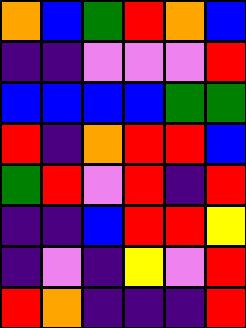[["orange", "blue", "green", "red", "orange", "blue"], ["indigo", "indigo", "violet", "violet", "violet", "red"], ["blue", "blue", "blue", "blue", "green", "green"], ["red", "indigo", "orange", "red", "red", "blue"], ["green", "red", "violet", "red", "indigo", "red"], ["indigo", "indigo", "blue", "red", "red", "yellow"], ["indigo", "violet", "indigo", "yellow", "violet", "red"], ["red", "orange", "indigo", "indigo", "indigo", "red"]]